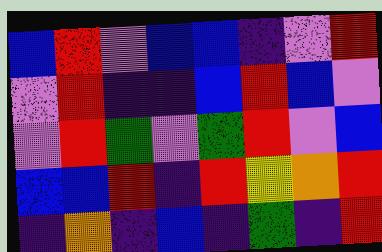[["blue", "red", "violet", "blue", "blue", "indigo", "violet", "red"], ["violet", "red", "indigo", "indigo", "blue", "red", "blue", "violet"], ["violet", "red", "green", "violet", "green", "red", "violet", "blue"], ["blue", "blue", "red", "indigo", "red", "yellow", "orange", "red"], ["indigo", "orange", "indigo", "blue", "indigo", "green", "indigo", "red"]]